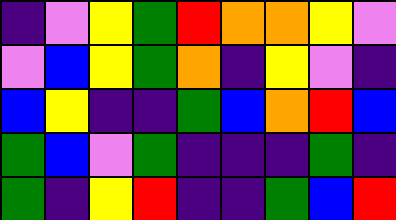[["indigo", "violet", "yellow", "green", "red", "orange", "orange", "yellow", "violet"], ["violet", "blue", "yellow", "green", "orange", "indigo", "yellow", "violet", "indigo"], ["blue", "yellow", "indigo", "indigo", "green", "blue", "orange", "red", "blue"], ["green", "blue", "violet", "green", "indigo", "indigo", "indigo", "green", "indigo"], ["green", "indigo", "yellow", "red", "indigo", "indigo", "green", "blue", "red"]]